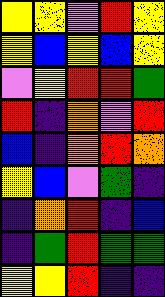[["yellow", "yellow", "violet", "red", "yellow"], ["yellow", "blue", "yellow", "blue", "yellow"], ["violet", "yellow", "red", "red", "green"], ["red", "indigo", "orange", "violet", "red"], ["blue", "indigo", "orange", "red", "orange"], ["yellow", "blue", "violet", "green", "indigo"], ["indigo", "orange", "red", "indigo", "blue"], ["indigo", "green", "red", "green", "green"], ["yellow", "yellow", "red", "indigo", "indigo"]]